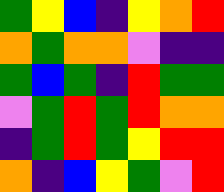[["green", "yellow", "blue", "indigo", "yellow", "orange", "red"], ["orange", "green", "orange", "orange", "violet", "indigo", "indigo"], ["green", "blue", "green", "indigo", "red", "green", "green"], ["violet", "green", "red", "green", "red", "orange", "orange"], ["indigo", "green", "red", "green", "yellow", "red", "red"], ["orange", "indigo", "blue", "yellow", "green", "violet", "red"]]